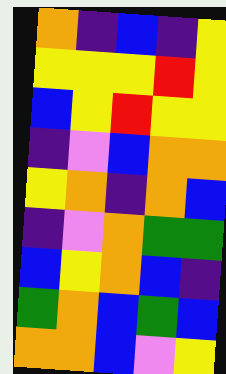[["orange", "indigo", "blue", "indigo", "yellow"], ["yellow", "yellow", "yellow", "red", "yellow"], ["blue", "yellow", "red", "yellow", "yellow"], ["indigo", "violet", "blue", "orange", "orange"], ["yellow", "orange", "indigo", "orange", "blue"], ["indigo", "violet", "orange", "green", "green"], ["blue", "yellow", "orange", "blue", "indigo"], ["green", "orange", "blue", "green", "blue"], ["orange", "orange", "blue", "violet", "yellow"]]